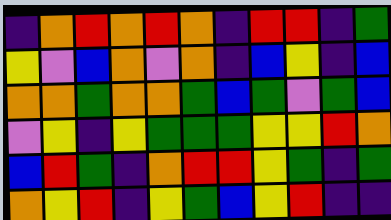[["indigo", "orange", "red", "orange", "red", "orange", "indigo", "red", "red", "indigo", "green"], ["yellow", "violet", "blue", "orange", "violet", "orange", "indigo", "blue", "yellow", "indigo", "blue"], ["orange", "orange", "green", "orange", "orange", "green", "blue", "green", "violet", "green", "blue"], ["violet", "yellow", "indigo", "yellow", "green", "green", "green", "yellow", "yellow", "red", "orange"], ["blue", "red", "green", "indigo", "orange", "red", "red", "yellow", "green", "indigo", "green"], ["orange", "yellow", "red", "indigo", "yellow", "green", "blue", "yellow", "red", "indigo", "indigo"]]